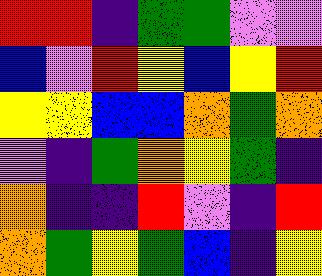[["red", "red", "indigo", "green", "green", "violet", "violet"], ["blue", "violet", "red", "yellow", "blue", "yellow", "red"], ["yellow", "yellow", "blue", "blue", "orange", "green", "orange"], ["violet", "indigo", "green", "orange", "yellow", "green", "indigo"], ["orange", "indigo", "indigo", "red", "violet", "indigo", "red"], ["orange", "green", "yellow", "green", "blue", "indigo", "yellow"]]